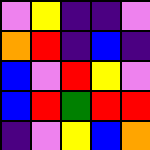[["violet", "yellow", "indigo", "indigo", "violet"], ["orange", "red", "indigo", "blue", "indigo"], ["blue", "violet", "red", "yellow", "violet"], ["blue", "red", "green", "red", "red"], ["indigo", "violet", "yellow", "blue", "orange"]]